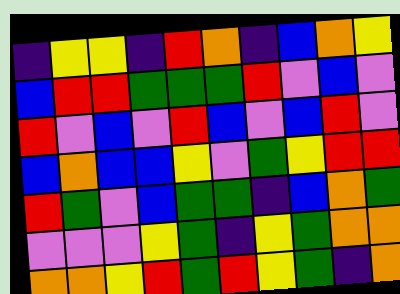[["indigo", "yellow", "yellow", "indigo", "red", "orange", "indigo", "blue", "orange", "yellow"], ["blue", "red", "red", "green", "green", "green", "red", "violet", "blue", "violet"], ["red", "violet", "blue", "violet", "red", "blue", "violet", "blue", "red", "violet"], ["blue", "orange", "blue", "blue", "yellow", "violet", "green", "yellow", "red", "red"], ["red", "green", "violet", "blue", "green", "green", "indigo", "blue", "orange", "green"], ["violet", "violet", "violet", "yellow", "green", "indigo", "yellow", "green", "orange", "orange"], ["orange", "orange", "yellow", "red", "green", "red", "yellow", "green", "indigo", "orange"]]